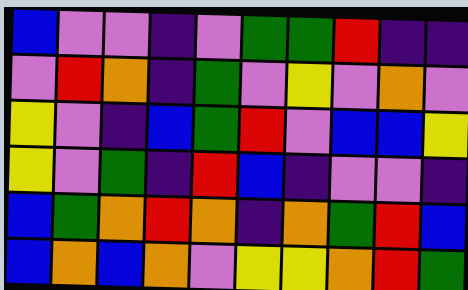[["blue", "violet", "violet", "indigo", "violet", "green", "green", "red", "indigo", "indigo"], ["violet", "red", "orange", "indigo", "green", "violet", "yellow", "violet", "orange", "violet"], ["yellow", "violet", "indigo", "blue", "green", "red", "violet", "blue", "blue", "yellow"], ["yellow", "violet", "green", "indigo", "red", "blue", "indigo", "violet", "violet", "indigo"], ["blue", "green", "orange", "red", "orange", "indigo", "orange", "green", "red", "blue"], ["blue", "orange", "blue", "orange", "violet", "yellow", "yellow", "orange", "red", "green"]]